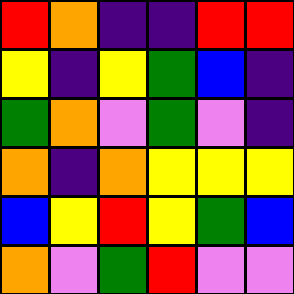[["red", "orange", "indigo", "indigo", "red", "red"], ["yellow", "indigo", "yellow", "green", "blue", "indigo"], ["green", "orange", "violet", "green", "violet", "indigo"], ["orange", "indigo", "orange", "yellow", "yellow", "yellow"], ["blue", "yellow", "red", "yellow", "green", "blue"], ["orange", "violet", "green", "red", "violet", "violet"]]